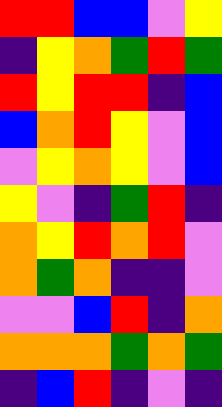[["red", "red", "blue", "blue", "violet", "yellow"], ["indigo", "yellow", "orange", "green", "red", "green"], ["red", "yellow", "red", "red", "indigo", "blue"], ["blue", "orange", "red", "yellow", "violet", "blue"], ["violet", "yellow", "orange", "yellow", "violet", "blue"], ["yellow", "violet", "indigo", "green", "red", "indigo"], ["orange", "yellow", "red", "orange", "red", "violet"], ["orange", "green", "orange", "indigo", "indigo", "violet"], ["violet", "violet", "blue", "red", "indigo", "orange"], ["orange", "orange", "orange", "green", "orange", "green"], ["indigo", "blue", "red", "indigo", "violet", "indigo"]]